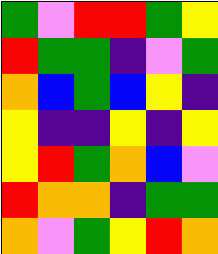[["green", "violet", "red", "red", "green", "yellow"], ["red", "green", "green", "indigo", "violet", "green"], ["orange", "blue", "green", "blue", "yellow", "indigo"], ["yellow", "indigo", "indigo", "yellow", "indigo", "yellow"], ["yellow", "red", "green", "orange", "blue", "violet"], ["red", "orange", "orange", "indigo", "green", "green"], ["orange", "violet", "green", "yellow", "red", "orange"]]